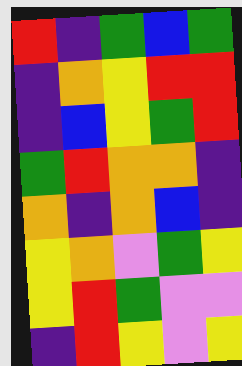[["red", "indigo", "green", "blue", "green"], ["indigo", "orange", "yellow", "red", "red"], ["indigo", "blue", "yellow", "green", "red"], ["green", "red", "orange", "orange", "indigo"], ["orange", "indigo", "orange", "blue", "indigo"], ["yellow", "orange", "violet", "green", "yellow"], ["yellow", "red", "green", "violet", "violet"], ["indigo", "red", "yellow", "violet", "yellow"]]